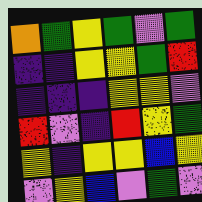[["orange", "green", "yellow", "green", "violet", "green"], ["indigo", "indigo", "yellow", "yellow", "green", "red"], ["indigo", "indigo", "indigo", "yellow", "yellow", "violet"], ["red", "violet", "indigo", "red", "yellow", "green"], ["yellow", "indigo", "yellow", "yellow", "blue", "yellow"], ["violet", "yellow", "blue", "violet", "green", "violet"]]